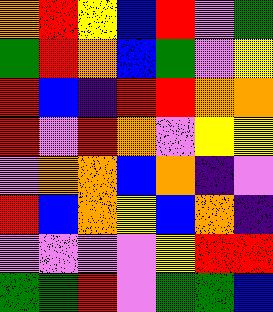[["orange", "red", "yellow", "blue", "red", "violet", "green"], ["green", "red", "orange", "blue", "green", "violet", "yellow"], ["red", "blue", "indigo", "red", "red", "orange", "orange"], ["red", "violet", "red", "orange", "violet", "yellow", "yellow"], ["violet", "orange", "orange", "blue", "orange", "indigo", "violet"], ["red", "blue", "orange", "yellow", "blue", "orange", "indigo"], ["violet", "violet", "violet", "violet", "yellow", "red", "red"], ["green", "green", "red", "violet", "green", "green", "blue"]]